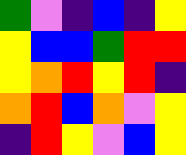[["green", "violet", "indigo", "blue", "indigo", "yellow"], ["yellow", "blue", "blue", "green", "red", "red"], ["yellow", "orange", "red", "yellow", "red", "indigo"], ["orange", "red", "blue", "orange", "violet", "yellow"], ["indigo", "red", "yellow", "violet", "blue", "yellow"]]